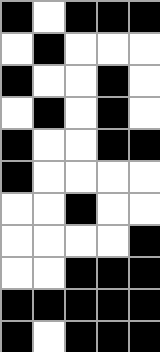[["black", "white", "black", "black", "black"], ["white", "black", "white", "white", "white"], ["black", "white", "white", "black", "white"], ["white", "black", "white", "black", "white"], ["black", "white", "white", "black", "black"], ["black", "white", "white", "white", "white"], ["white", "white", "black", "white", "white"], ["white", "white", "white", "white", "black"], ["white", "white", "black", "black", "black"], ["black", "black", "black", "black", "black"], ["black", "white", "black", "black", "black"]]